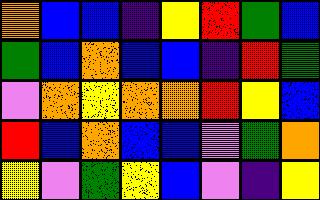[["orange", "blue", "blue", "indigo", "yellow", "red", "green", "blue"], ["green", "blue", "orange", "blue", "blue", "indigo", "red", "green"], ["violet", "orange", "yellow", "orange", "orange", "red", "yellow", "blue"], ["red", "blue", "orange", "blue", "blue", "violet", "green", "orange"], ["yellow", "violet", "green", "yellow", "blue", "violet", "indigo", "yellow"]]